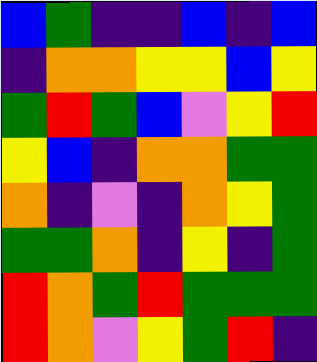[["blue", "green", "indigo", "indigo", "blue", "indigo", "blue"], ["indigo", "orange", "orange", "yellow", "yellow", "blue", "yellow"], ["green", "red", "green", "blue", "violet", "yellow", "red"], ["yellow", "blue", "indigo", "orange", "orange", "green", "green"], ["orange", "indigo", "violet", "indigo", "orange", "yellow", "green"], ["green", "green", "orange", "indigo", "yellow", "indigo", "green"], ["red", "orange", "green", "red", "green", "green", "green"], ["red", "orange", "violet", "yellow", "green", "red", "indigo"]]